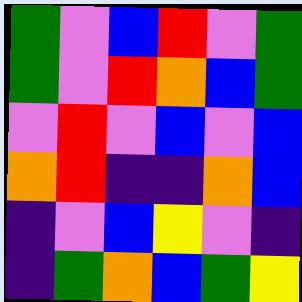[["green", "violet", "blue", "red", "violet", "green"], ["green", "violet", "red", "orange", "blue", "green"], ["violet", "red", "violet", "blue", "violet", "blue"], ["orange", "red", "indigo", "indigo", "orange", "blue"], ["indigo", "violet", "blue", "yellow", "violet", "indigo"], ["indigo", "green", "orange", "blue", "green", "yellow"]]